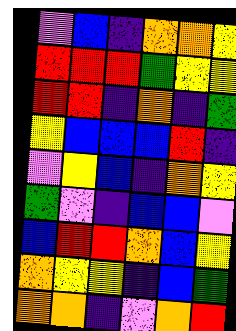[["violet", "blue", "indigo", "orange", "orange", "yellow"], ["red", "red", "red", "green", "yellow", "yellow"], ["red", "red", "indigo", "orange", "indigo", "green"], ["yellow", "blue", "blue", "blue", "red", "indigo"], ["violet", "yellow", "blue", "indigo", "orange", "yellow"], ["green", "violet", "indigo", "blue", "blue", "violet"], ["blue", "red", "red", "orange", "blue", "yellow"], ["orange", "yellow", "yellow", "indigo", "blue", "green"], ["orange", "orange", "indigo", "violet", "orange", "red"]]